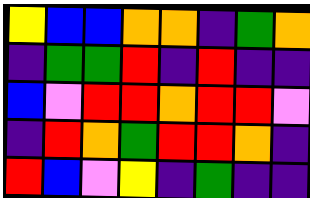[["yellow", "blue", "blue", "orange", "orange", "indigo", "green", "orange"], ["indigo", "green", "green", "red", "indigo", "red", "indigo", "indigo"], ["blue", "violet", "red", "red", "orange", "red", "red", "violet"], ["indigo", "red", "orange", "green", "red", "red", "orange", "indigo"], ["red", "blue", "violet", "yellow", "indigo", "green", "indigo", "indigo"]]